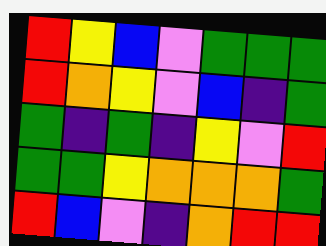[["red", "yellow", "blue", "violet", "green", "green", "green"], ["red", "orange", "yellow", "violet", "blue", "indigo", "green"], ["green", "indigo", "green", "indigo", "yellow", "violet", "red"], ["green", "green", "yellow", "orange", "orange", "orange", "green"], ["red", "blue", "violet", "indigo", "orange", "red", "red"]]